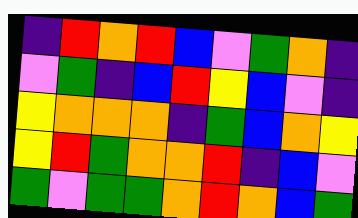[["indigo", "red", "orange", "red", "blue", "violet", "green", "orange", "indigo"], ["violet", "green", "indigo", "blue", "red", "yellow", "blue", "violet", "indigo"], ["yellow", "orange", "orange", "orange", "indigo", "green", "blue", "orange", "yellow"], ["yellow", "red", "green", "orange", "orange", "red", "indigo", "blue", "violet"], ["green", "violet", "green", "green", "orange", "red", "orange", "blue", "green"]]